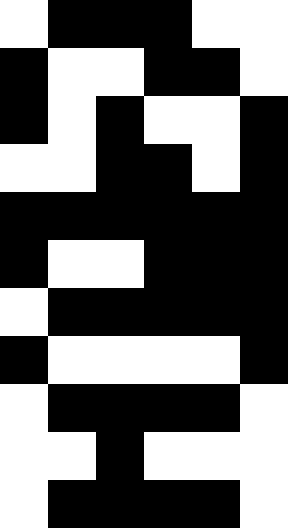[["white", "black", "black", "black", "white", "white"], ["black", "white", "white", "black", "black", "white"], ["black", "white", "black", "white", "white", "black"], ["white", "white", "black", "black", "white", "black"], ["black", "black", "black", "black", "black", "black"], ["black", "white", "white", "black", "black", "black"], ["white", "black", "black", "black", "black", "black"], ["black", "white", "white", "white", "white", "black"], ["white", "black", "black", "black", "black", "white"], ["white", "white", "black", "white", "white", "white"], ["white", "black", "black", "black", "black", "white"]]